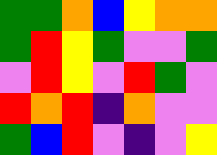[["green", "green", "orange", "blue", "yellow", "orange", "orange"], ["green", "red", "yellow", "green", "violet", "violet", "green"], ["violet", "red", "yellow", "violet", "red", "green", "violet"], ["red", "orange", "red", "indigo", "orange", "violet", "violet"], ["green", "blue", "red", "violet", "indigo", "violet", "yellow"]]